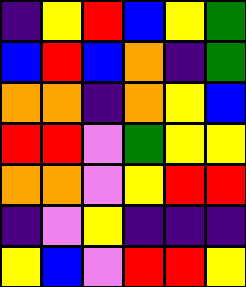[["indigo", "yellow", "red", "blue", "yellow", "green"], ["blue", "red", "blue", "orange", "indigo", "green"], ["orange", "orange", "indigo", "orange", "yellow", "blue"], ["red", "red", "violet", "green", "yellow", "yellow"], ["orange", "orange", "violet", "yellow", "red", "red"], ["indigo", "violet", "yellow", "indigo", "indigo", "indigo"], ["yellow", "blue", "violet", "red", "red", "yellow"]]